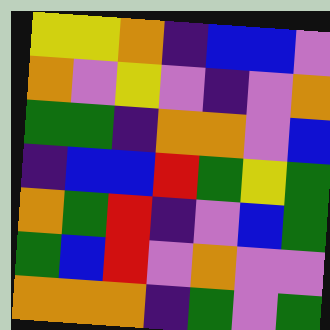[["yellow", "yellow", "orange", "indigo", "blue", "blue", "violet"], ["orange", "violet", "yellow", "violet", "indigo", "violet", "orange"], ["green", "green", "indigo", "orange", "orange", "violet", "blue"], ["indigo", "blue", "blue", "red", "green", "yellow", "green"], ["orange", "green", "red", "indigo", "violet", "blue", "green"], ["green", "blue", "red", "violet", "orange", "violet", "violet"], ["orange", "orange", "orange", "indigo", "green", "violet", "green"]]